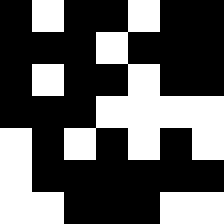[["black", "white", "black", "black", "white", "black", "black"], ["black", "black", "black", "white", "black", "black", "black"], ["black", "white", "black", "black", "white", "black", "black"], ["black", "black", "black", "white", "white", "white", "white"], ["white", "black", "white", "black", "white", "black", "white"], ["white", "black", "black", "black", "black", "black", "black"], ["white", "white", "black", "black", "black", "white", "white"]]